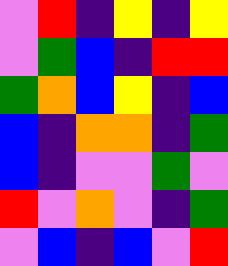[["violet", "red", "indigo", "yellow", "indigo", "yellow"], ["violet", "green", "blue", "indigo", "red", "red"], ["green", "orange", "blue", "yellow", "indigo", "blue"], ["blue", "indigo", "orange", "orange", "indigo", "green"], ["blue", "indigo", "violet", "violet", "green", "violet"], ["red", "violet", "orange", "violet", "indigo", "green"], ["violet", "blue", "indigo", "blue", "violet", "red"]]